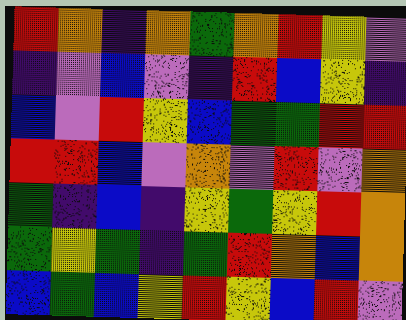[["red", "orange", "indigo", "orange", "green", "orange", "red", "yellow", "violet"], ["indigo", "violet", "blue", "violet", "indigo", "red", "blue", "yellow", "indigo"], ["blue", "violet", "red", "yellow", "blue", "green", "green", "red", "red"], ["red", "red", "blue", "violet", "orange", "violet", "red", "violet", "orange"], ["green", "indigo", "blue", "indigo", "yellow", "green", "yellow", "red", "orange"], ["green", "yellow", "green", "indigo", "green", "red", "orange", "blue", "orange"], ["blue", "green", "blue", "yellow", "red", "yellow", "blue", "red", "violet"]]